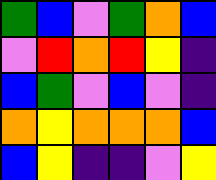[["green", "blue", "violet", "green", "orange", "blue"], ["violet", "red", "orange", "red", "yellow", "indigo"], ["blue", "green", "violet", "blue", "violet", "indigo"], ["orange", "yellow", "orange", "orange", "orange", "blue"], ["blue", "yellow", "indigo", "indigo", "violet", "yellow"]]